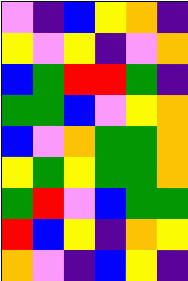[["violet", "indigo", "blue", "yellow", "orange", "indigo"], ["yellow", "violet", "yellow", "indigo", "violet", "orange"], ["blue", "green", "red", "red", "green", "indigo"], ["green", "green", "blue", "violet", "yellow", "orange"], ["blue", "violet", "orange", "green", "green", "orange"], ["yellow", "green", "yellow", "green", "green", "orange"], ["green", "red", "violet", "blue", "green", "green"], ["red", "blue", "yellow", "indigo", "orange", "yellow"], ["orange", "violet", "indigo", "blue", "yellow", "indigo"]]